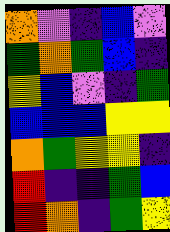[["orange", "violet", "indigo", "blue", "violet"], ["green", "orange", "green", "blue", "indigo"], ["yellow", "blue", "violet", "indigo", "green"], ["blue", "blue", "blue", "yellow", "yellow"], ["orange", "green", "yellow", "yellow", "indigo"], ["red", "indigo", "indigo", "green", "blue"], ["red", "orange", "indigo", "green", "yellow"]]